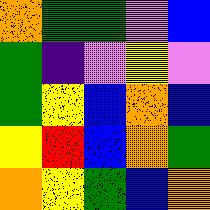[["orange", "green", "green", "violet", "blue"], ["green", "indigo", "violet", "yellow", "violet"], ["green", "yellow", "blue", "orange", "blue"], ["yellow", "red", "blue", "orange", "green"], ["orange", "yellow", "green", "blue", "orange"]]